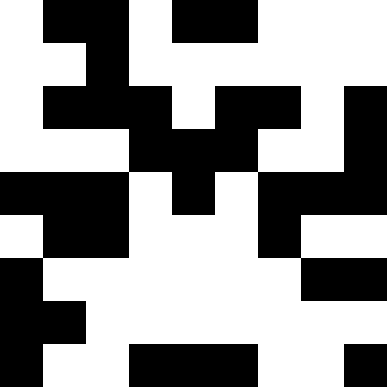[["white", "black", "black", "white", "black", "black", "white", "white", "white"], ["white", "white", "black", "white", "white", "white", "white", "white", "white"], ["white", "black", "black", "black", "white", "black", "black", "white", "black"], ["white", "white", "white", "black", "black", "black", "white", "white", "black"], ["black", "black", "black", "white", "black", "white", "black", "black", "black"], ["white", "black", "black", "white", "white", "white", "black", "white", "white"], ["black", "white", "white", "white", "white", "white", "white", "black", "black"], ["black", "black", "white", "white", "white", "white", "white", "white", "white"], ["black", "white", "white", "black", "black", "black", "white", "white", "black"]]